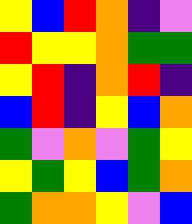[["yellow", "blue", "red", "orange", "indigo", "violet"], ["red", "yellow", "yellow", "orange", "green", "green"], ["yellow", "red", "indigo", "orange", "red", "indigo"], ["blue", "red", "indigo", "yellow", "blue", "orange"], ["green", "violet", "orange", "violet", "green", "yellow"], ["yellow", "green", "yellow", "blue", "green", "orange"], ["green", "orange", "orange", "yellow", "violet", "blue"]]